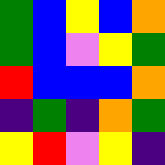[["green", "blue", "yellow", "blue", "orange"], ["green", "blue", "violet", "yellow", "green"], ["red", "blue", "blue", "blue", "orange"], ["indigo", "green", "indigo", "orange", "green"], ["yellow", "red", "violet", "yellow", "indigo"]]